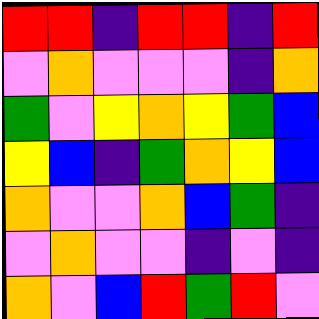[["red", "red", "indigo", "red", "red", "indigo", "red"], ["violet", "orange", "violet", "violet", "violet", "indigo", "orange"], ["green", "violet", "yellow", "orange", "yellow", "green", "blue"], ["yellow", "blue", "indigo", "green", "orange", "yellow", "blue"], ["orange", "violet", "violet", "orange", "blue", "green", "indigo"], ["violet", "orange", "violet", "violet", "indigo", "violet", "indigo"], ["orange", "violet", "blue", "red", "green", "red", "violet"]]